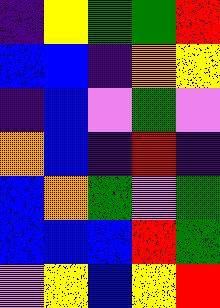[["indigo", "yellow", "green", "green", "red"], ["blue", "blue", "indigo", "orange", "yellow"], ["indigo", "blue", "violet", "green", "violet"], ["orange", "blue", "indigo", "red", "indigo"], ["blue", "orange", "green", "violet", "green"], ["blue", "blue", "blue", "red", "green"], ["violet", "yellow", "blue", "yellow", "red"]]